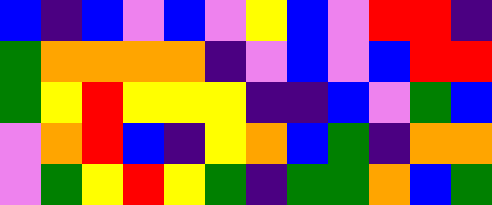[["blue", "indigo", "blue", "violet", "blue", "violet", "yellow", "blue", "violet", "red", "red", "indigo"], ["green", "orange", "orange", "orange", "orange", "indigo", "violet", "blue", "violet", "blue", "red", "red"], ["green", "yellow", "red", "yellow", "yellow", "yellow", "indigo", "indigo", "blue", "violet", "green", "blue"], ["violet", "orange", "red", "blue", "indigo", "yellow", "orange", "blue", "green", "indigo", "orange", "orange"], ["violet", "green", "yellow", "red", "yellow", "green", "indigo", "green", "green", "orange", "blue", "green"]]